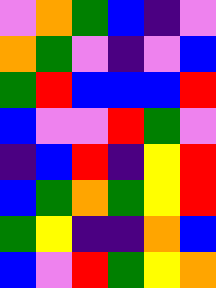[["violet", "orange", "green", "blue", "indigo", "violet"], ["orange", "green", "violet", "indigo", "violet", "blue"], ["green", "red", "blue", "blue", "blue", "red"], ["blue", "violet", "violet", "red", "green", "violet"], ["indigo", "blue", "red", "indigo", "yellow", "red"], ["blue", "green", "orange", "green", "yellow", "red"], ["green", "yellow", "indigo", "indigo", "orange", "blue"], ["blue", "violet", "red", "green", "yellow", "orange"]]